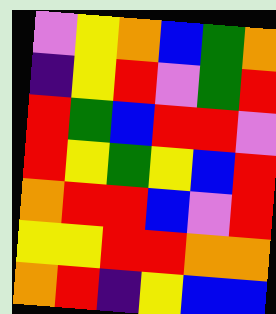[["violet", "yellow", "orange", "blue", "green", "orange"], ["indigo", "yellow", "red", "violet", "green", "red"], ["red", "green", "blue", "red", "red", "violet"], ["red", "yellow", "green", "yellow", "blue", "red"], ["orange", "red", "red", "blue", "violet", "red"], ["yellow", "yellow", "red", "red", "orange", "orange"], ["orange", "red", "indigo", "yellow", "blue", "blue"]]